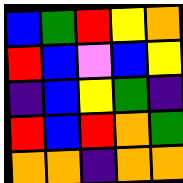[["blue", "green", "red", "yellow", "orange"], ["red", "blue", "violet", "blue", "yellow"], ["indigo", "blue", "yellow", "green", "indigo"], ["red", "blue", "red", "orange", "green"], ["orange", "orange", "indigo", "orange", "orange"]]